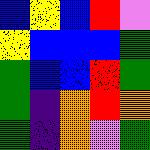[["blue", "yellow", "blue", "red", "violet"], ["yellow", "blue", "blue", "blue", "green"], ["green", "blue", "blue", "red", "green"], ["green", "indigo", "orange", "red", "orange"], ["green", "indigo", "orange", "violet", "green"]]